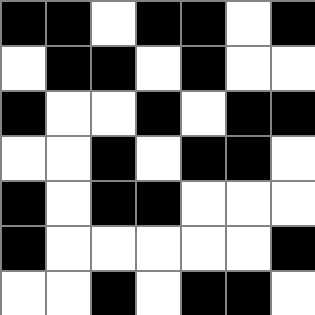[["black", "black", "white", "black", "black", "white", "black"], ["white", "black", "black", "white", "black", "white", "white"], ["black", "white", "white", "black", "white", "black", "black"], ["white", "white", "black", "white", "black", "black", "white"], ["black", "white", "black", "black", "white", "white", "white"], ["black", "white", "white", "white", "white", "white", "black"], ["white", "white", "black", "white", "black", "black", "white"]]